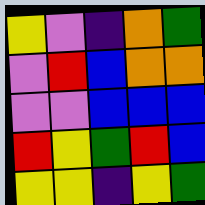[["yellow", "violet", "indigo", "orange", "green"], ["violet", "red", "blue", "orange", "orange"], ["violet", "violet", "blue", "blue", "blue"], ["red", "yellow", "green", "red", "blue"], ["yellow", "yellow", "indigo", "yellow", "green"]]